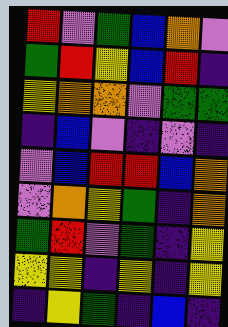[["red", "violet", "green", "blue", "orange", "violet"], ["green", "red", "yellow", "blue", "red", "indigo"], ["yellow", "orange", "orange", "violet", "green", "green"], ["indigo", "blue", "violet", "indigo", "violet", "indigo"], ["violet", "blue", "red", "red", "blue", "orange"], ["violet", "orange", "yellow", "green", "indigo", "orange"], ["green", "red", "violet", "green", "indigo", "yellow"], ["yellow", "yellow", "indigo", "yellow", "indigo", "yellow"], ["indigo", "yellow", "green", "indigo", "blue", "indigo"]]